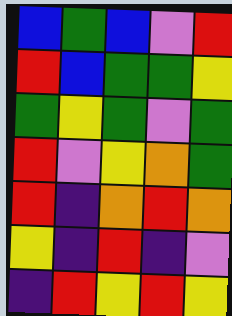[["blue", "green", "blue", "violet", "red"], ["red", "blue", "green", "green", "yellow"], ["green", "yellow", "green", "violet", "green"], ["red", "violet", "yellow", "orange", "green"], ["red", "indigo", "orange", "red", "orange"], ["yellow", "indigo", "red", "indigo", "violet"], ["indigo", "red", "yellow", "red", "yellow"]]